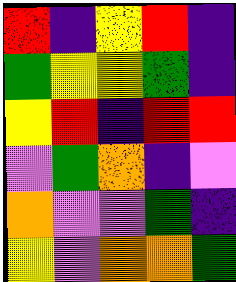[["red", "indigo", "yellow", "red", "indigo"], ["green", "yellow", "yellow", "green", "indigo"], ["yellow", "red", "indigo", "red", "red"], ["violet", "green", "orange", "indigo", "violet"], ["orange", "violet", "violet", "green", "indigo"], ["yellow", "violet", "orange", "orange", "green"]]